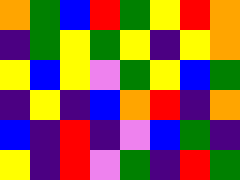[["orange", "green", "blue", "red", "green", "yellow", "red", "orange"], ["indigo", "green", "yellow", "green", "yellow", "indigo", "yellow", "orange"], ["yellow", "blue", "yellow", "violet", "green", "yellow", "blue", "green"], ["indigo", "yellow", "indigo", "blue", "orange", "red", "indigo", "orange"], ["blue", "indigo", "red", "indigo", "violet", "blue", "green", "indigo"], ["yellow", "indigo", "red", "violet", "green", "indigo", "red", "green"]]